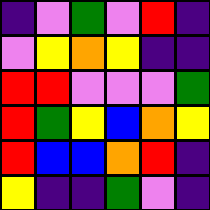[["indigo", "violet", "green", "violet", "red", "indigo"], ["violet", "yellow", "orange", "yellow", "indigo", "indigo"], ["red", "red", "violet", "violet", "violet", "green"], ["red", "green", "yellow", "blue", "orange", "yellow"], ["red", "blue", "blue", "orange", "red", "indigo"], ["yellow", "indigo", "indigo", "green", "violet", "indigo"]]